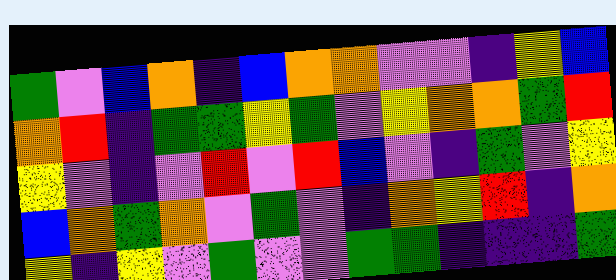[["green", "violet", "blue", "orange", "indigo", "blue", "orange", "orange", "violet", "violet", "indigo", "yellow", "blue"], ["orange", "red", "indigo", "green", "green", "yellow", "green", "violet", "yellow", "orange", "orange", "green", "red"], ["yellow", "violet", "indigo", "violet", "red", "violet", "red", "blue", "violet", "indigo", "green", "violet", "yellow"], ["blue", "orange", "green", "orange", "violet", "green", "violet", "indigo", "orange", "yellow", "red", "indigo", "orange"], ["yellow", "indigo", "yellow", "violet", "green", "violet", "violet", "green", "green", "indigo", "indigo", "indigo", "green"]]